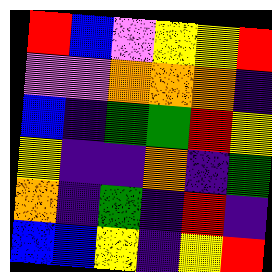[["red", "blue", "violet", "yellow", "yellow", "red"], ["violet", "violet", "orange", "orange", "orange", "indigo"], ["blue", "indigo", "green", "green", "red", "yellow"], ["yellow", "indigo", "indigo", "orange", "indigo", "green"], ["orange", "indigo", "green", "indigo", "red", "indigo"], ["blue", "blue", "yellow", "indigo", "yellow", "red"]]